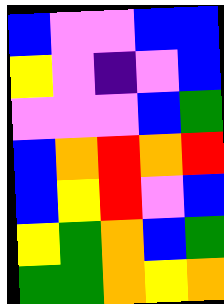[["blue", "violet", "violet", "blue", "blue"], ["yellow", "violet", "indigo", "violet", "blue"], ["violet", "violet", "violet", "blue", "green"], ["blue", "orange", "red", "orange", "red"], ["blue", "yellow", "red", "violet", "blue"], ["yellow", "green", "orange", "blue", "green"], ["green", "green", "orange", "yellow", "orange"]]